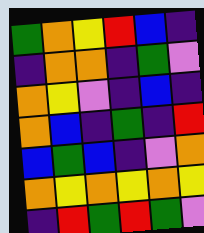[["green", "orange", "yellow", "red", "blue", "indigo"], ["indigo", "orange", "orange", "indigo", "green", "violet"], ["orange", "yellow", "violet", "indigo", "blue", "indigo"], ["orange", "blue", "indigo", "green", "indigo", "red"], ["blue", "green", "blue", "indigo", "violet", "orange"], ["orange", "yellow", "orange", "yellow", "orange", "yellow"], ["indigo", "red", "green", "red", "green", "violet"]]